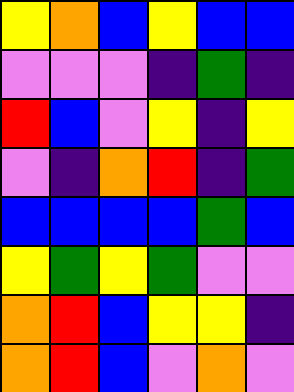[["yellow", "orange", "blue", "yellow", "blue", "blue"], ["violet", "violet", "violet", "indigo", "green", "indigo"], ["red", "blue", "violet", "yellow", "indigo", "yellow"], ["violet", "indigo", "orange", "red", "indigo", "green"], ["blue", "blue", "blue", "blue", "green", "blue"], ["yellow", "green", "yellow", "green", "violet", "violet"], ["orange", "red", "blue", "yellow", "yellow", "indigo"], ["orange", "red", "blue", "violet", "orange", "violet"]]